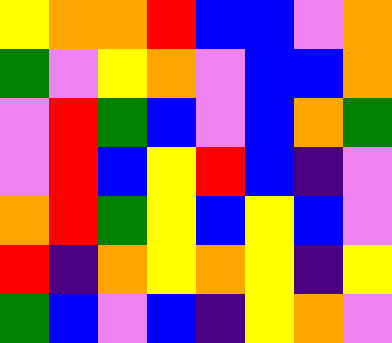[["yellow", "orange", "orange", "red", "blue", "blue", "violet", "orange"], ["green", "violet", "yellow", "orange", "violet", "blue", "blue", "orange"], ["violet", "red", "green", "blue", "violet", "blue", "orange", "green"], ["violet", "red", "blue", "yellow", "red", "blue", "indigo", "violet"], ["orange", "red", "green", "yellow", "blue", "yellow", "blue", "violet"], ["red", "indigo", "orange", "yellow", "orange", "yellow", "indigo", "yellow"], ["green", "blue", "violet", "blue", "indigo", "yellow", "orange", "violet"]]